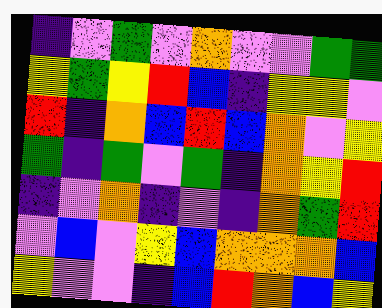[["indigo", "violet", "green", "violet", "orange", "violet", "violet", "green", "green"], ["yellow", "green", "yellow", "red", "blue", "indigo", "yellow", "yellow", "violet"], ["red", "indigo", "orange", "blue", "red", "blue", "orange", "violet", "yellow"], ["green", "indigo", "green", "violet", "green", "indigo", "orange", "yellow", "red"], ["indigo", "violet", "orange", "indigo", "violet", "indigo", "orange", "green", "red"], ["violet", "blue", "violet", "yellow", "blue", "orange", "orange", "orange", "blue"], ["yellow", "violet", "violet", "indigo", "blue", "red", "orange", "blue", "yellow"]]